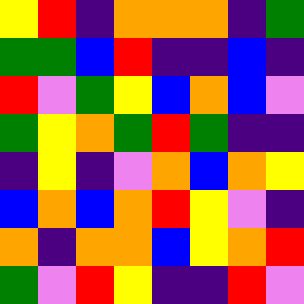[["yellow", "red", "indigo", "orange", "orange", "orange", "indigo", "green"], ["green", "green", "blue", "red", "indigo", "indigo", "blue", "indigo"], ["red", "violet", "green", "yellow", "blue", "orange", "blue", "violet"], ["green", "yellow", "orange", "green", "red", "green", "indigo", "indigo"], ["indigo", "yellow", "indigo", "violet", "orange", "blue", "orange", "yellow"], ["blue", "orange", "blue", "orange", "red", "yellow", "violet", "indigo"], ["orange", "indigo", "orange", "orange", "blue", "yellow", "orange", "red"], ["green", "violet", "red", "yellow", "indigo", "indigo", "red", "violet"]]